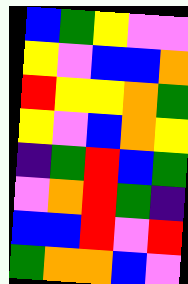[["blue", "green", "yellow", "violet", "violet"], ["yellow", "violet", "blue", "blue", "orange"], ["red", "yellow", "yellow", "orange", "green"], ["yellow", "violet", "blue", "orange", "yellow"], ["indigo", "green", "red", "blue", "green"], ["violet", "orange", "red", "green", "indigo"], ["blue", "blue", "red", "violet", "red"], ["green", "orange", "orange", "blue", "violet"]]